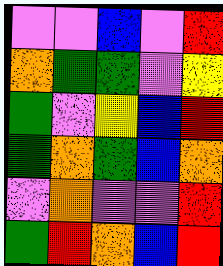[["violet", "violet", "blue", "violet", "red"], ["orange", "green", "green", "violet", "yellow"], ["green", "violet", "yellow", "blue", "red"], ["green", "orange", "green", "blue", "orange"], ["violet", "orange", "violet", "violet", "red"], ["green", "red", "orange", "blue", "red"]]